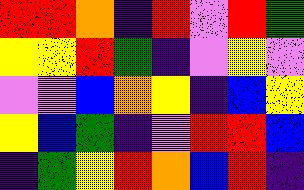[["red", "red", "orange", "indigo", "red", "violet", "red", "green"], ["yellow", "yellow", "red", "green", "indigo", "violet", "yellow", "violet"], ["violet", "violet", "blue", "orange", "yellow", "indigo", "blue", "yellow"], ["yellow", "blue", "green", "indigo", "violet", "red", "red", "blue"], ["indigo", "green", "yellow", "red", "orange", "blue", "red", "indigo"]]